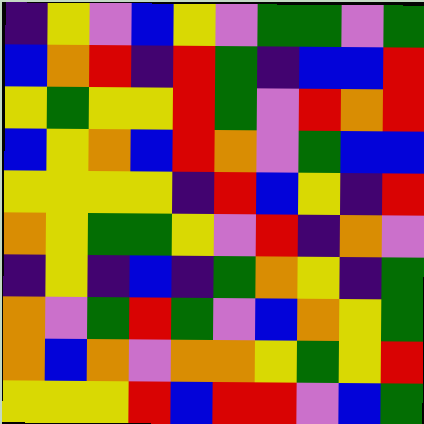[["indigo", "yellow", "violet", "blue", "yellow", "violet", "green", "green", "violet", "green"], ["blue", "orange", "red", "indigo", "red", "green", "indigo", "blue", "blue", "red"], ["yellow", "green", "yellow", "yellow", "red", "green", "violet", "red", "orange", "red"], ["blue", "yellow", "orange", "blue", "red", "orange", "violet", "green", "blue", "blue"], ["yellow", "yellow", "yellow", "yellow", "indigo", "red", "blue", "yellow", "indigo", "red"], ["orange", "yellow", "green", "green", "yellow", "violet", "red", "indigo", "orange", "violet"], ["indigo", "yellow", "indigo", "blue", "indigo", "green", "orange", "yellow", "indigo", "green"], ["orange", "violet", "green", "red", "green", "violet", "blue", "orange", "yellow", "green"], ["orange", "blue", "orange", "violet", "orange", "orange", "yellow", "green", "yellow", "red"], ["yellow", "yellow", "yellow", "red", "blue", "red", "red", "violet", "blue", "green"]]